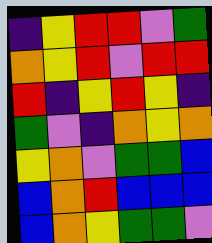[["indigo", "yellow", "red", "red", "violet", "green"], ["orange", "yellow", "red", "violet", "red", "red"], ["red", "indigo", "yellow", "red", "yellow", "indigo"], ["green", "violet", "indigo", "orange", "yellow", "orange"], ["yellow", "orange", "violet", "green", "green", "blue"], ["blue", "orange", "red", "blue", "blue", "blue"], ["blue", "orange", "yellow", "green", "green", "violet"]]